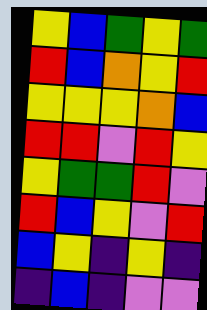[["yellow", "blue", "green", "yellow", "green"], ["red", "blue", "orange", "yellow", "red"], ["yellow", "yellow", "yellow", "orange", "blue"], ["red", "red", "violet", "red", "yellow"], ["yellow", "green", "green", "red", "violet"], ["red", "blue", "yellow", "violet", "red"], ["blue", "yellow", "indigo", "yellow", "indigo"], ["indigo", "blue", "indigo", "violet", "violet"]]